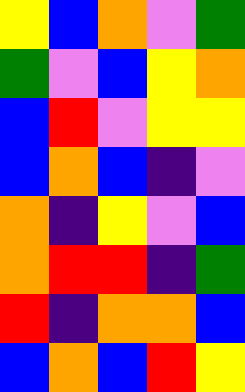[["yellow", "blue", "orange", "violet", "green"], ["green", "violet", "blue", "yellow", "orange"], ["blue", "red", "violet", "yellow", "yellow"], ["blue", "orange", "blue", "indigo", "violet"], ["orange", "indigo", "yellow", "violet", "blue"], ["orange", "red", "red", "indigo", "green"], ["red", "indigo", "orange", "orange", "blue"], ["blue", "orange", "blue", "red", "yellow"]]